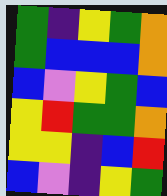[["green", "indigo", "yellow", "green", "orange"], ["green", "blue", "blue", "blue", "orange"], ["blue", "violet", "yellow", "green", "blue"], ["yellow", "red", "green", "green", "orange"], ["yellow", "yellow", "indigo", "blue", "red"], ["blue", "violet", "indigo", "yellow", "green"]]